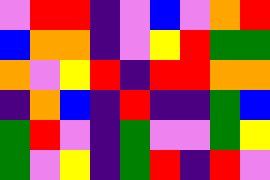[["violet", "red", "red", "indigo", "violet", "blue", "violet", "orange", "red"], ["blue", "orange", "orange", "indigo", "violet", "yellow", "red", "green", "green"], ["orange", "violet", "yellow", "red", "indigo", "red", "red", "orange", "orange"], ["indigo", "orange", "blue", "indigo", "red", "indigo", "indigo", "green", "blue"], ["green", "red", "violet", "indigo", "green", "violet", "violet", "green", "yellow"], ["green", "violet", "yellow", "indigo", "green", "red", "indigo", "red", "violet"]]